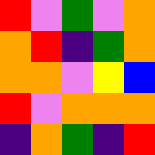[["red", "violet", "green", "violet", "orange"], ["orange", "red", "indigo", "green", "orange"], ["orange", "orange", "violet", "yellow", "blue"], ["red", "violet", "orange", "orange", "orange"], ["indigo", "orange", "green", "indigo", "red"]]